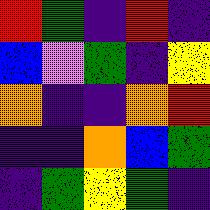[["red", "green", "indigo", "red", "indigo"], ["blue", "violet", "green", "indigo", "yellow"], ["orange", "indigo", "indigo", "orange", "red"], ["indigo", "indigo", "orange", "blue", "green"], ["indigo", "green", "yellow", "green", "indigo"]]